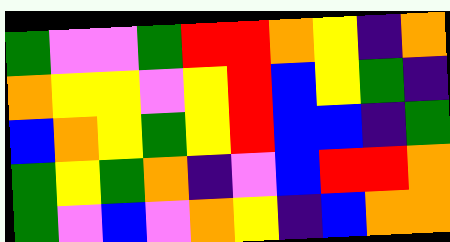[["green", "violet", "violet", "green", "red", "red", "orange", "yellow", "indigo", "orange"], ["orange", "yellow", "yellow", "violet", "yellow", "red", "blue", "yellow", "green", "indigo"], ["blue", "orange", "yellow", "green", "yellow", "red", "blue", "blue", "indigo", "green"], ["green", "yellow", "green", "orange", "indigo", "violet", "blue", "red", "red", "orange"], ["green", "violet", "blue", "violet", "orange", "yellow", "indigo", "blue", "orange", "orange"]]